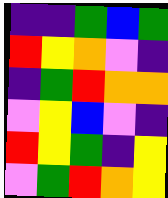[["indigo", "indigo", "green", "blue", "green"], ["red", "yellow", "orange", "violet", "indigo"], ["indigo", "green", "red", "orange", "orange"], ["violet", "yellow", "blue", "violet", "indigo"], ["red", "yellow", "green", "indigo", "yellow"], ["violet", "green", "red", "orange", "yellow"]]